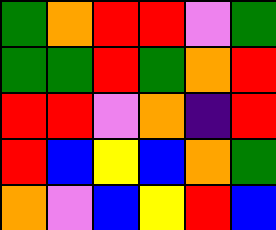[["green", "orange", "red", "red", "violet", "green"], ["green", "green", "red", "green", "orange", "red"], ["red", "red", "violet", "orange", "indigo", "red"], ["red", "blue", "yellow", "blue", "orange", "green"], ["orange", "violet", "blue", "yellow", "red", "blue"]]